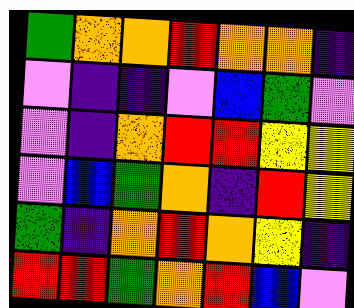[["green", "orange", "orange", "red", "orange", "orange", "indigo"], ["violet", "indigo", "indigo", "violet", "blue", "green", "violet"], ["violet", "indigo", "orange", "red", "red", "yellow", "yellow"], ["violet", "blue", "green", "orange", "indigo", "red", "yellow"], ["green", "indigo", "orange", "red", "orange", "yellow", "indigo"], ["red", "red", "green", "orange", "red", "blue", "violet"]]